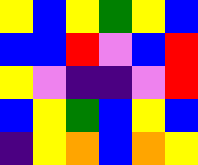[["yellow", "blue", "yellow", "green", "yellow", "blue"], ["blue", "blue", "red", "violet", "blue", "red"], ["yellow", "violet", "indigo", "indigo", "violet", "red"], ["blue", "yellow", "green", "blue", "yellow", "blue"], ["indigo", "yellow", "orange", "blue", "orange", "yellow"]]